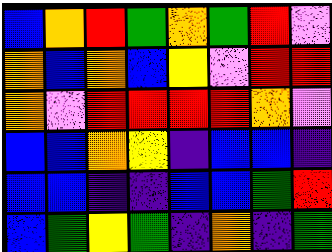[["blue", "orange", "red", "green", "orange", "green", "red", "violet"], ["orange", "blue", "orange", "blue", "yellow", "violet", "red", "red"], ["orange", "violet", "red", "red", "red", "red", "orange", "violet"], ["blue", "blue", "orange", "yellow", "indigo", "blue", "blue", "indigo"], ["blue", "blue", "indigo", "indigo", "blue", "blue", "green", "red"], ["blue", "green", "yellow", "green", "indigo", "orange", "indigo", "green"]]